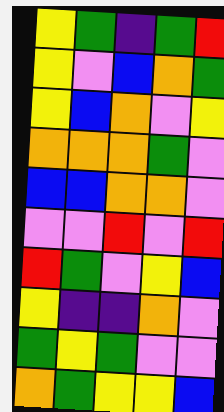[["yellow", "green", "indigo", "green", "red"], ["yellow", "violet", "blue", "orange", "green"], ["yellow", "blue", "orange", "violet", "yellow"], ["orange", "orange", "orange", "green", "violet"], ["blue", "blue", "orange", "orange", "violet"], ["violet", "violet", "red", "violet", "red"], ["red", "green", "violet", "yellow", "blue"], ["yellow", "indigo", "indigo", "orange", "violet"], ["green", "yellow", "green", "violet", "violet"], ["orange", "green", "yellow", "yellow", "blue"]]